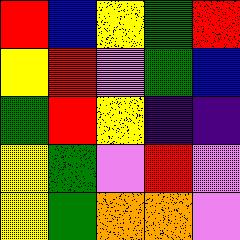[["red", "blue", "yellow", "green", "red"], ["yellow", "red", "violet", "green", "blue"], ["green", "red", "yellow", "indigo", "indigo"], ["yellow", "green", "violet", "red", "violet"], ["yellow", "green", "orange", "orange", "violet"]]